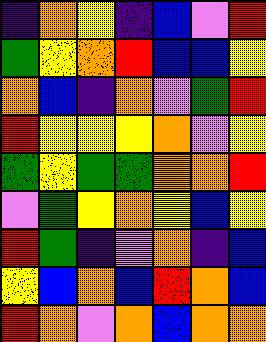[["indigo", "orange", "yellow", "indigo", "blue", "violet", "red"], ["green", "yellow", "orange", "red", "blue", "blue", "yellow"], ["orange", "blue", "indigo", "orange", "violet", "green", "red"], ["red", "yellow", "yellow", "yellow", "orange", "violet", "yellow"], ["green", "yellow", "green", "green", "orange", "orange", "red"], ["violet", "green", "yellow", "orange", "yellow", "blue", "yellow"], ["red", "green", "indigo", "violet", "orange", "indigo", "blue"], ["yellow", "blue", "orange", "blue", "red", "orange", "blue"], ["red", "orange", "violet", "orange", "blue", "orange", "orange"]]